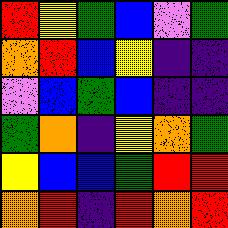[["red", "yellow", "green", "blue", "violet", "green"], ["orange", "red", "blue", "yellow", "indigo", "indigo"], ["violet", "blue", "green", "blue", "indigo", "indigo"], ["green", "orange", "indigo", "yellow", "orange", "green"], ["yellow", "blue", "blue", "green", "red", "red"], ["orange", "red", "indigo", "red", "orange", "red"]]